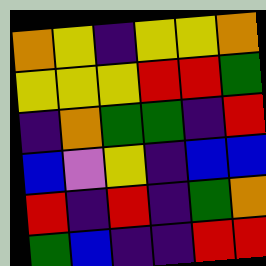[["orange", "yellow", "indigo", "yellow", "yellow", "orange"], ["yellow", "yellow", "yellow", "red", "red", "green"], ["indigo", "orange", "green", "green", "indigo", "red"], ["blue", "violet", "yellow", "indigo", "blue", "blue"], ["red", "indigo", "red", "indigo", "green", "orange"], ["green", "blue", "indigo", "indigo", "red", "red"]]